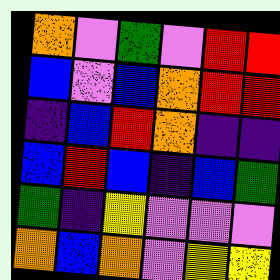[["orange", "violet", "green", "violet", "red", "red"], ["blue", "violet", "blue", "orange", "red", "red"], ["indigo", "blue", "red", "orange", "indigo", "indigo"], ["blue", "red", "blue", "indigo", "blue", "green"], ["green", "indigo", "yellow", "violet", "violet", "violet"], ["orange", "blue", "orange", "violet", "yellow", "yellow"]]